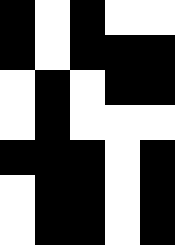[["black", "white", "black", "white", "white"], ["black", "white", "black", "black", "black"], ["white", "black", "white", "black", "black"], ["white", "black", "white", "white", "white"], ["black", "black", "black", "white", "black"], ["white", "black", "black", "white", "black"], ["white", "black", "black", "white", "black"]]